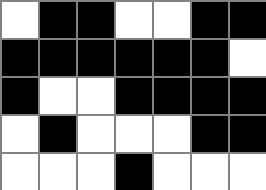[["white", "black", "black", "white", "white", "black", "black"], ["black", "black", "black", "black", "black", "black", "white"], ["black", "white", "white", "black", "black", "black", "black"], ["white", "black", "white", "white", "white", "black", "black"], ["white", "white", "white", "black", "white", "white", "white"]]